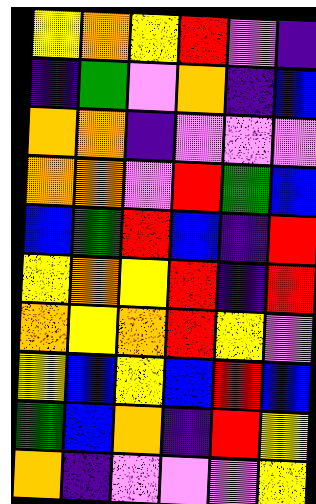[["yellow", "orange", "yellow", "red", "violet", "indigo"], ["indigo", "green", "violet", "orange", "indigo", "blue"], ["orange", "orange", "indigo", "violet", "violet", "violet"], ["orange", "orange", "violet", "red", "green", "blue"], ["blue", "green", "red", "blue", "indigo", "red"], ["yellow", "orange", "yellow", "red", "indigo", "red"], ["orange", "yellow", "orange", "red", "yellow", "violet"], ["yellow", "blue", "yellow", "blue", "red", "blue"], ["green", "blue", "orange", "indigo", "red", "yellow"], ["orange", "indigo", "violet", "violet", "violet", "yellow"]]